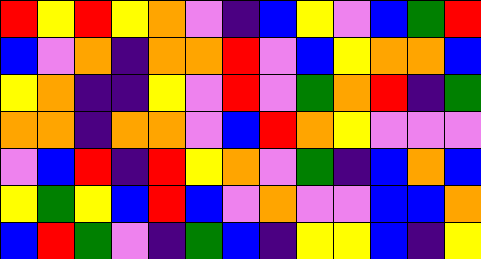[["red", "yellow", "red", "yellow", "orange", "violet", "indigo", "blue", "yellow", "violet", "blue", "green", "red"], ["blue", "violet", "orange", "indigo", "orange", "orange", "red", "violet", "blue", "yellow", "orange", "orange", "blue"], ["yellow", "orange", "indigo", "indigo", "yellow", "violet", "red", "violet", "green", "orange", "red", "indigo", "green"], ["orange", "orange", "indigo", "orange", "orange", "violet", "blue", "red", "orange", "yellow", "violet", "violet", "violet"], ["violet", "blue", "red", "indigo", "red", "yellow", "orange", "violet", "green", "indigo", "blue", "orange", "blue"], ["yellow", "green", "yellow", "blue", "red", "blue", "violet", "orange", "violet", "violet", "blue", "blue", "orange"], ["blue", "red", "green", "violet", "indigo", "green", "blue", "indigo", "yellow", "yellow", "blue", "indigo", "yellow"]]